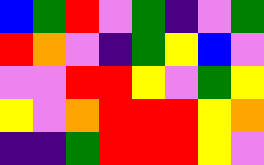[["blue", "green", "red", "violet", "green", "indigo", "violet", "green"], ["red", "orange", "violet", "indigo", "green", "yellow", "blue", "violet"], ["violet", "violet", "red", "red", "yellow", "violet", "green", "yellow"], ["yellow", "violet", "orange", "red", "red", "red", "yellow", "orange"], ["indigo", "indigo", "green", "red", "red", "red", "yellow", "violet"]]